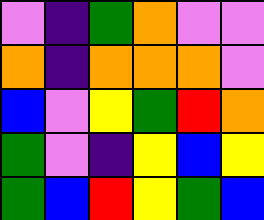[["violet", "indigo", "green", "orange", "violet", "violet"], ["orange", "indigo", "orange", "orange", "orange", "violet"], ["blue", "violet", "yellow", "green", "red", "orange"], ["green", "violet", "indigo", "yellow", "blue", "yellow"], ["green", "blue", "red", "yellow", "green", "blue"]]